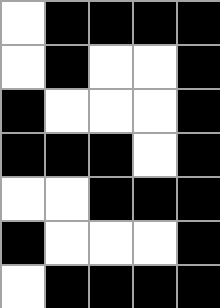[["white", "black", "black", "black", "black"], ["white", "black", "white", "white", "black"], ["black", "white", "white", "white", "black"], ["black", "black", "black", "white", "black"], ["white", "white", "black", "black", "black"], ["black", "white", "white", "white", "black"], ["white", "black", "black", "black", "black"]]